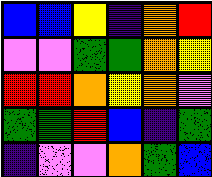[["blue", "blue", "yellow", "indigo", "orange", "red"], ["violet", "violet", "green", "green", "orange", "yellow"], ["red", "red", "orange", "yellow", "orange", "violet"], ["green", "green", "red", "blue", "indigo", "green"], ["indigo", "violet", "violet", "orange", "green", "blue"]]